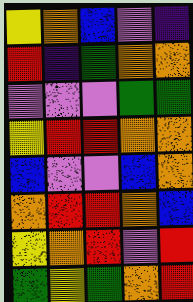[["yellow", "orange", "blue", "violet", "indigo"], ["red", "indigo", "green", "orange", "orange"], ["violet", "violet", "violet", "green", "green"], ["yellow", "red", "red", "orange", "orange"], ["blue", "violet", "violet", "blue", "orange"], ["orange", "red", "red", "orange", "blue"], ["yellow", "orange", "red", "violet", "red"], ["green", "yellow", "green", "orange", "red"]]